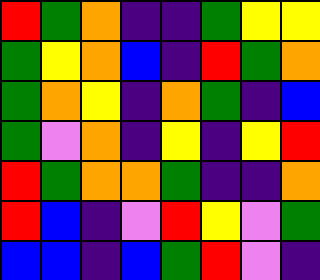[["red", "green", "orange", "indigo", "indigo", "green", "yellow", "yellow"], ["green", "yellow", "orange", "blue", "indigo", "red", "green", "orange"], ["green", "orange", "yellow", "indigo", "orange", "green", "indigo", "blue"], ["green", "violet", "orange", "indigo", "yellow", "indigo", "yellow", "red"], ["red", "green", "orange", "orange", "green", "indigo", "indigo", "orange"], ["red", "blue", "indigo", "violet", "red", "yellow", "violet", "green"], ["blue", "blue", "indigo", "blue", "green", "red", "violet", "indigo"]]